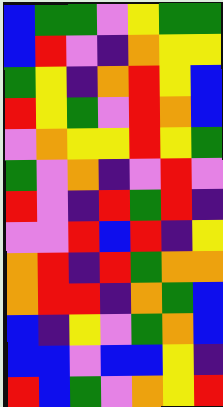[["blue", "green", "green", "violet", "yellow", "green", "green"], ["blue", "red", "violet", "indigo", "orange", "yellow", "yellow"], ["green", "yellow", "indigo", "orange", "red", "yellow", "blue"], ["red", "yellow", "green", "violet", "red", "orange", "blue"], ["violet", "orange", "yellow", "yellow", "red", "yellow", "green"], ["green", "violet", "orange", "indigo", "violet", "red", "violet"], ["red", "violet", "indigo", "red", "green", "red", "indigo"], ["violet", "violet", "red", "blue", "red", "indigo", "yellow"], ["orange", "red", "indigo", "red", "green", "orange", "orange"], ["orange", "red", "red", "indigo", "orange", "green", "blue"], ["blue", "indigo", "yellow", "violet", "green", "orange", "blue"], ["blue", "blue", "violet", "blue", "blue", "yellow", "indigo"], ["red", "blue", "green", "violet", "orange", "yellow", "red"]]